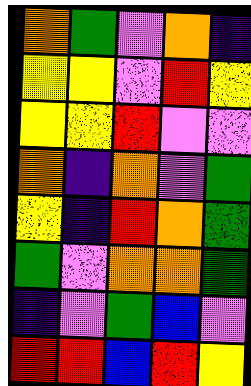[["orange", "green", "violet", "orange", "indigo"], ["yellow", "yellow", "violet", "red", "yellow"], ["yellow", "yellow", "red", "violet", "violet"], ["orange", "indigo", "orange", "violet", "green"], ["yellow", "indigo", "red", "orange", "green"], ["green", "violet", "orange", "orange", "green"], ["indigo", "violet", "green", "blue", "violet"], ["red", "red", "blue", "red", "yellow"]]